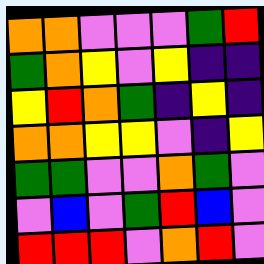[["orange", "orange", "violet", "violet", "violet", "green", "red"], ["green", "orange", "yellow", "violet", "yellow", "indigo", "indigo"], ["yellow", "red", "orange", "green", "indigo", "yellow", "indigo"], ["orange", "orange", "yellow", "yellow", "violet", "indigo", "yellow"], ["green", "green", "violet", "violet", "orange", "green", "violet"], ["violet", "blue", "violet", "green", "red", "blue", "violet"], ["red", "red", "red", "violet", "orange", "red", "violet"]]